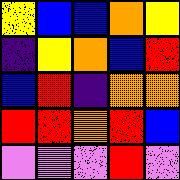[["yellow", "blue", "blue", "orange", "yellow"], ["indigo", "yellow", "orange", "blue", "red"], ["blue", "red", "indigo", "orange", "orange"], ["red", "red", "orange", "red", "blue"], ["violet", "violet", "violet", "red", "violet"]]